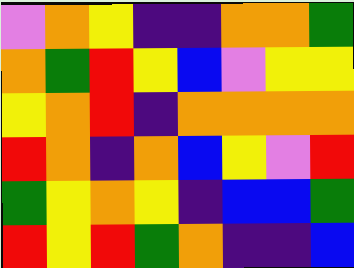[["violet", "orange", "yellow", "indigo", "indigo", "orange", "orange", "green"], ["orange", "green", "red", "yellow", "blue", "violet", "yellow", "yellow"], ["yellow", "orange", "red", "indigo", "orange", "orange", "orange", "orange"], ["red", "orange", "indigo", "orange", "blue", "yellow", "violet", "red"], ["green", "yellow", "orange", "yellow", "indigo", "blue", "blue", "green"], ["red", "yellow", "red", "green", "orange", "indigo", "indigo", "blue"]]